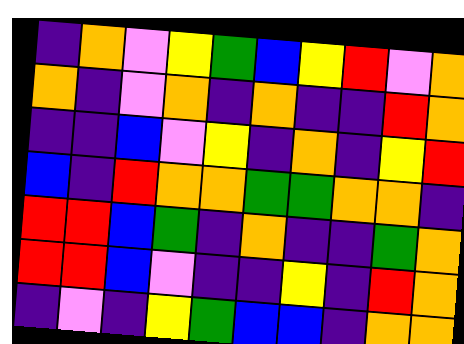[["indigo", "orange", "violet", "yellow", "green", "blue", "yellow", "red", "violet", "orange"], ["orange", "indigo", "violet", "orange", "indigo", "orange", "indigo", "indigo", "red", "orange"], ["indigo", "indigo", "blue", "violet", "yellow", "indigo", "orange", "indigo", "yellow", "red"], ["blue", "indigo", "red", "orange", "orange", "green", "green", "orange", "orange", "indigo"], ["red", "red", "blue", "green", "indigo", "orange", "indigo", "indigo", "green", "orange"], ["red", "red", "blue", "violet", "indigo", "indigo", "yellow", "indigo", "red", "orange"], ["indigo", "violet", "indigo", "yellow", "green", "blue", "blue", "indigo", "orange", "orange"]]